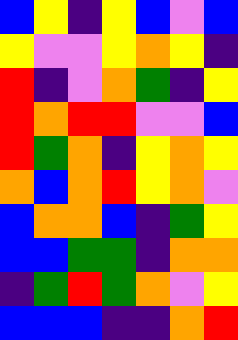[["blue", "yellow", "indigo", "yellow", "blue", "violet", "blue"], ["yellow", "violet", "violet", "yellow", "orange", "yellow", "indigo"], ["red", "indigo", "violet", "orange", "green", "indigo", "yellow"], ["red", "orange", "red", "red", "violet", "violet", "blue"], ["red", "green", "orange", "indigo", "yellow", "orange", "yellow"], ["orange", "blue", "orange", "red", "yellow", "orange", "violet"], ["blue", "orange", "orange", "blue", "indigo", "green", "yellow"], ["blue", "blue", "green", "green", "indigo", "orange", "orange"], ["indigo", "green", "red", "green", "orange", "violet", "yellow"], ["blue", "blue", "blue", "indigo", "indigo", "orange", "red"]]